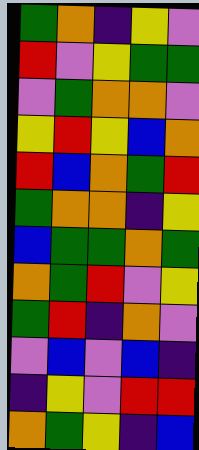[["green", "orange", "indigo", "yellow", "violet"], ["red", "violet", "yellow", "green", "green"], ["violet", "green", "orange", "orange", "violet"], ["yellow", "red", "yellow", "blue", "orange"], ["red", "blue", "orange", "green", "red"], ["green", "orange", "orange", "indigo", "yellow"], ["blue", "green", "green", "orange", "green"], ["orange", "green", "red", "violet", "yellow"], ["green", "red", "indigo", "orange", "violet"], ["violet", "blue", "violet", "blue", "indigo"], ["indigo", "yellow", "violet", "red", "red"], ["orange", "green", "yellow", "indigo", "blue"]]